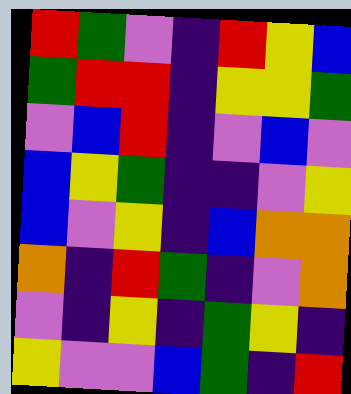[["red", "green", "violet", "indigo", "red", "yellow", "blue"], ["green", "red", "red", "indigo", "yellow", "yellow", "green"], ["violet", "blue", "red", "indigo", "violet", "blue", "violet"], ["blue", "yellow", "green", "indigo", "indigo", "violet", "yellow"], ["blue", "violet", "yellow", "indigo", "blue", "orange", "orange"], ["orange", "indigo", "red", "green", "indigo", "violet", "orange"], ["violet", "indigo", "yellow", "indigo", "green", "yellow", "indigo"], ["yellow", "violet", "violet", "blue", "green", "indigo", "red"]]